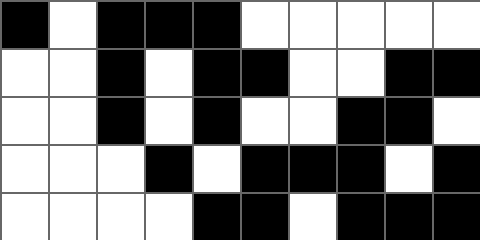[["black", "white", "black", "black", "black", "white", "white", "white", "white", "white"], ["white", "white", "black", "white", "black", "black", "white", "white", "black", "black"], ["white", "white", "black", "white", "black", "white", "white", "black", "black", "white"], ["white", "white", "white", "black", "white", "black", "black", "black", "white", "black"], ["white", "white", "white", "white", "black", "black", "white", "black", "black", "black"]]